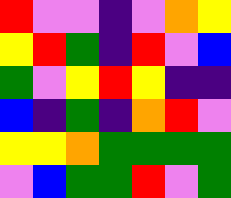[["red", "violet", "violet", "indigo", "violet", "orange", "yellow"], ["yellow", "red", "green", "indigo", "red", "violet", "blue"], ["green", "violet", "yellow", "red", "yellow", "indigo", "indigo"], ["blue", "indigo", "green", "indigo", "orange", "red", "violet"], ["yellow", "yellow", "orange", "green", "green", "green", "green"], ["violet", "blue", "green", "green", "red", "violet", "green"]]